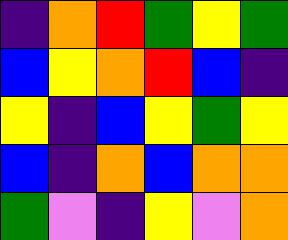[["indigo", "orange", "red", "green", "yellow", "green"], ["blue", "yellow", "orange", "red", "blue", "indigo"], ["yellow", "indigo", "blue", "yellow", "green", "yellow"], ["blue", "indigo", "orange", "blue", "orange", "orange"], ["green", "violet", "indigo", "yellow", "violet", "orange"]]